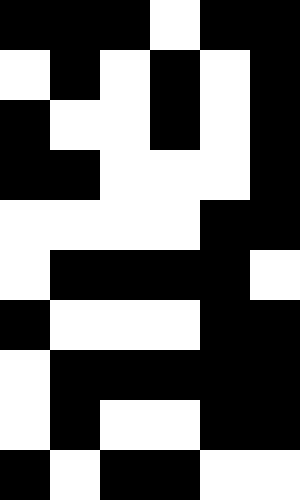[["black", "black", "black", "white", "black", "black"], ["white", "black", "white", "black", "white", "black"], ["black", "white", "white", "black", "white", "black"], ["black", "black", "white", "white", "white", "black"], ["white", "white", "white", "white", "black", "black"], ["white", "black", "black", "black", "black", "white"], ["black", "white", "white", "white", "black", "black"], ["white", "black", "black", "black", "black", "black"], ["white", "black", "white", "white", "black", "black"], ["black", "white", "black", "black", "white", "white"]]